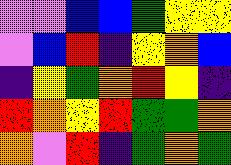[["violet", "violet", "blue", "blue", "green", "yellow", "yellow"], ["violet", "blue", "red", "indigo", "yellow", "orange", "blue"], ["indigo", "yellow", "green", "orange", "red", "yellow", "indigo"], ["red", "orange", "yellow", "red", "green", "green", "orange"], ["orange", "violet", "red", "indigo", "green", "orange", "green"]]